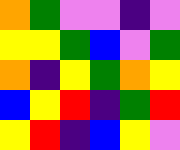[["orange", "green", "violet", "violet", "indigo", "violet"], ["yellow", "yellow", "green", "blue", "violet", "green"], ["orange", "indigo", "yellow", "green", "orange", "yellow"], ["blue", "yellow", "red", "indigo", "green", "red"], ["yellow", "red", "indigo", "blue", "yellow", "violet"]]